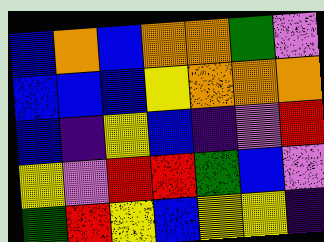[["blue", "orange", "blue", "orange", "orange", "green", "violet"], ["blue", "blue", "blue", "yellow", "orange", "orange", "orange"], ["blue", "indigo", "yellow", "blue", "indigo", "violet", "red"], ["yellow", "violet", "red", "red", "green", "blue", "violet"], ["green", "red", "yellow", "blue", "yellow", "yellow", "indigo"]]